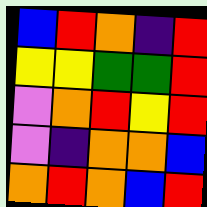[["blue", "red", "orange", "indigo", "red"], ["yellow", "yellow", "green", "green", "red"], ["violet", "orange", "red", "yellow", "red"], ["violet", "indigo", "orange", "orange", "blue"], ["orange", "red", "orange", "blue", "red"]]